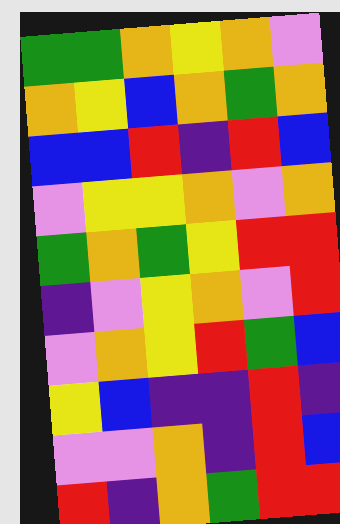[["green", "green", "orange", "yellow", "orange", "violet"], ["orange", "yellow", "blue", "orange", "green", "orange"], ["blue", "blue", "red", "indigo", "red", "blue"], ["violet", "yellow", "yellow", "orange", "violet", "orange"], ["green", "orange", "green", "yellow", "red", "red"], ["indigo", "violet", "yellow", "orange", "violet", "red"], ["violet", "orange", "yellow", "red", "green", "blue"], ["yellow", "blue", "indigo", "indigo", "red", "indigo"], ["violet", "violet", "orange", "indigo", "red", "blue"], ["red", "indigo", "orange", "green", "red", "red"]]